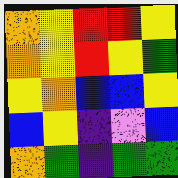[["orange", "yellow", "red", "red", "yellow"], ["orange", "yellow", "red", "yellow", "green"], ["yellow", "orange", "blue", "blue", "yellow"], ["blue", "yellow", "indigo", "violet", "blue"], ["orange", "green", "indigo", "green", "green"]]